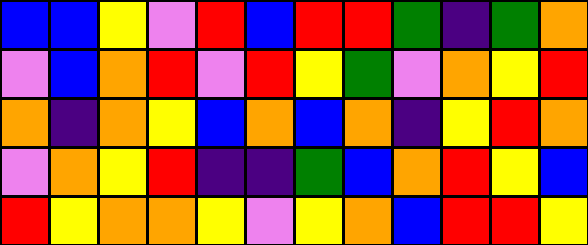[["blue", "blue", "yellow", "violet", "red", "blue", "red", "red", "green", "indigo", "green", "orange"], ["violet", "blue", "orange", "red", "violet", "red", "yellow", "green", "violet", "orange", "yellow", "red"], ["orange", "indigo", "orange", "yellow", "blue", "orange", "blue", "orange", "indigo", "yellow", "red", "orange"], ["violet", "orange", "yellow", "red", "indigo", "indigo", "green", "blue", "orange", "red", "yellow", "blue"], ["red", "yellow", "orange", "orange", "yellow", "violet", "yellow", "orange", "blue", "red", "red", "yellow"]]